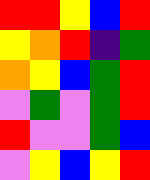[["red", "red", "yellow", "blue", "red"], ["yellow", "orange", "red", "indigo", "green"], ["orange", "yellow", "blue", "green", "red"], ["violet", "green", "violet", "green", "red"], ["red", "violet", "violet", "green", "blue"], ["violet", "yellow", "blue", "yellow", "red"]]